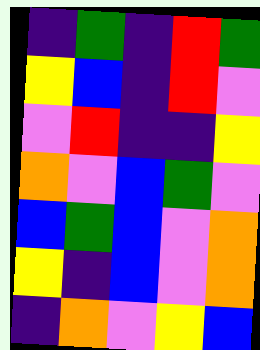[["indigo", "green", "indigo", "red", "green"], ["yellow", "blue", "indigo", "red", "violet"], ["violet", "red", "indigo", "indigo", "yellow"], ["orange", "violet", "blue", "green", "violet"], ["blue", "green", "blue", "violet", "orange"], ["yellow", "indigo", "blue", "violet", "orange"], ["indigo", "orange", "violet", "yellow", "blue"]]